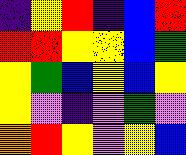[["indigo", "yellow", "red", "indigo", "blue", "red"], ["red", "red", "yellow", "yellow", "blue", "green"], ["yellow", "green", "blue", "yellow", "blue", "yellow"], ["yellow", "violet", "indigo", "violet", "green", "violet"], ["orange", "red", "yellow", "violet", "yellow", "blue"]]